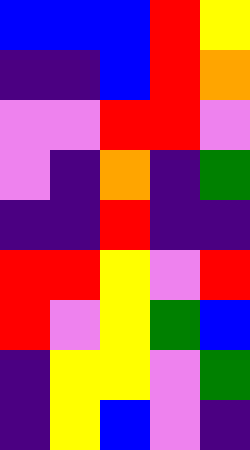[["blue", "blue", "blue", "red", "yellow"], ["indigo", "indigo", "blue", "red", "orange"], ["violet", "violet", "red", "red", "violet"], ["violet", "indigo", "orange", "indigo", "green"], ["indigo", "indigo", "red", "indigo", "indigo"], ["red", "red", "yellow", "violet", "red"], ["red", "violet", "yellow", "green", "blue"], ["indigo", "yellow", "yellow", "violet", "green"], ["indigo", "yellow", "blue", "violet", "indigo"]]